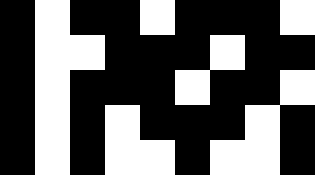[["black", "white", "black", "black", "white", "black", "black", "black", "white"], ["black", "white", "white", "black", "black", "black", "white", "black", "black"], ["black", "white", "black", "black", "black", "white", "black", "black", "white"], ["black", "white", "black", "white", "black", "black", "black", "white", "black"], ["black", "white", "black", "white", "white", "black", "white", "white", "black"]]